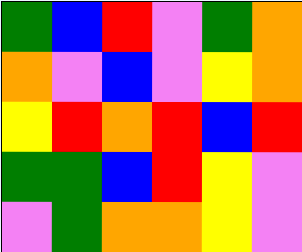[["green", "blue", "red", "violet", "green", "orange"], ["orange", "violet", "blue", "violet", "yellow", "orange"], ["yellow", "red", "orange", "red", "blue", "red"], ["green", "green", "blue", "red", "yellow", "violet"], ["violet", "green", "orange", "orange", "yellow", "violet"]]